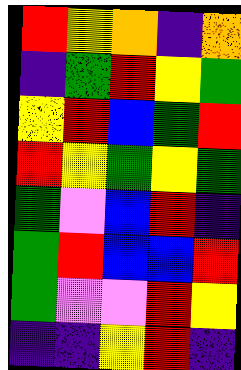[["red", "yellow", "orange", "indigo", "orange"], ["indigo", "green", "red", "yellow", "green"], ["yellow", "red", "blue", "green", "red"], ["red", "yellow", "green", "yellow", "green"], ["green", "violet", "blue", "red", "indigo"], ["green", "red", "blue", "blue", "red"], ["green", "violet", "violet", "red", "yellow"], ["indigo", "indigo", "yellow", "red", "indigo"]]